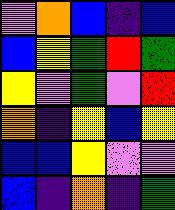[["violet", "orange", "blue", "indigo", "blue"], ["blue", "yellow", "green", "red", "green"], ["yellow", "violet", "green", "violet", "red"], ["orange", "indigo", "yellow", "blue", "yellow"], ["blue", "blue", "yellow", "violet", "violet"], ["blue", "indigo", "orange", "indigo", "green"]]